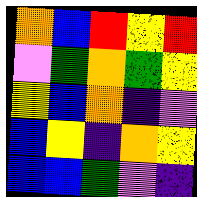[["orange", "blue", "red", "yellow", "red"], ["violet", "green", "orange", "green", "yellow"], ["yellow", "blue", "orange", "indigo", "violet"], ["blue", "yellow", "indigo", "orange", "yellow"], ["blue", "blue", "green", "violet", "indigo"]]